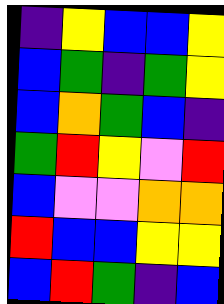[["indigo", "yellow", "blue", "blue", "yellow"], ["blue", "green", "indigo", "green", "yellow"], ["blue", "orange", "green", "blue", "indigo"], ["green", "red", "yellow", "violet", "red"], ["blue", "violet", "violet", "orange", "orange"], ["red", "blue", "blue", "yellow", "yellow"], ["blue", "red", "green", "indigo", "blue"]]